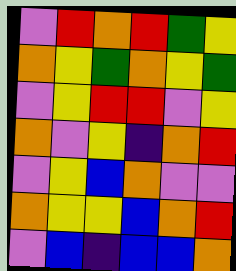[["violet", "red", "orange", "red", "green", "yellow"], ["orange", "yellow", "green", "orange", "yellow", "green"], ["violet", "yellow", "red", "red", "violet", "yellow"], ["orange", "violet", "yellow", "indigo", "orange", "red"], ["violet", "yellow", "blue", "orange", "violet", "violet"], ["orange", "yellow", "yellow", "blue", "orange", "red"], ["violet", "blue", "indigo", "blue", "blue", "orange"]]